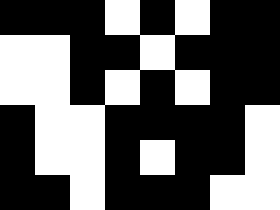[["black", "black", "black", "white", "black", "white", "black", "black"], ["white", "white", "black", "black", "white", "black", "black", "black"], ["white", "white", "black", "white", "black", "white", "black", "black"], ["black", "white", "white", "black", "black", "black", "black", "white"], ["black", "white", "white", "black", "white", "black", "black", "white"], ["black", "black", "white", "black", "black", "black", "white", "white"]]